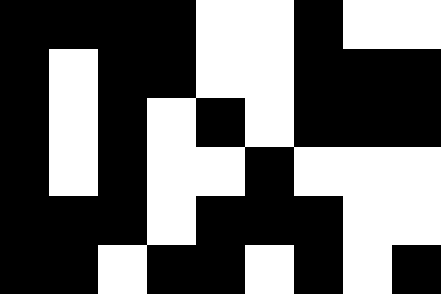[["black", "black", "black", "black", "white", "white", "black", "white", "white"], ["black", "white", "black", "black", "white", "white", "black", "black", "black"], ["black", "white", "black", "white", "black", "white", "black", "black", "black"], ["black", "white", "black", "white", "white", "black", "white", "white", "white"], ["black", "black", "black", "white", "black", "black", "black", "white", "white"], ["black", "black", "white", "black", "black", "white", "black", "white", "black"]]